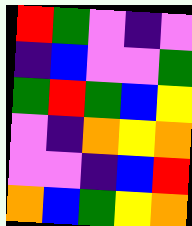[["red", "green", "violet", "indigo", "violet"], ["indigo", "blue", "violet", "violet", "green"], ["green", "red", "green", "blue", "yellow"], ["violet", "indigo", "orange", "yellow", "orange"], ["violet", "violet", "indigo", "blue", "red"], ["orange", "blue", "green", "yellow", "orange"]]